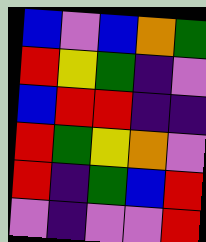[["blue", "violet", "blue", "orange", "green"], ["red", "yellow", "green", "indigo", "violet"], ["blue", "red", "red", "indigo", "indigo"], ["red", "green", "yellow", "orange", "violet"], ["red", "indigo", "green", "blue", "red"], ["violet", "indigo", "violet", "violet", "red"]]